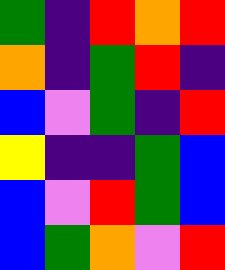[["green", "indigo", "red", "orange", "red"], ["orange", "indigo", "green", "red", "indigo"], ["blue", "violet", "green", "indigo", "red"], ["yellow", "indigo", "indigo", "green", "blue"], ["blue", "violet", "red", "green", "blue"], ["blue", "green", "orange", "violet", "red"]]